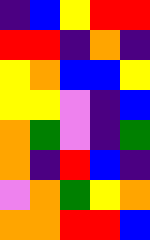[["indigo", "blue", "yellow", "red", "red"], ["red", "red", "indigo", "orange", "indigo"], ["yellow", "orange", "blue", "blue", "yellow"], ["yellow", "yellow", "violet", "indigo", "blue"], ["orange", "green", "violet", "indigo", "green"], ["orange", "indigo", "red", "blue", "indigo"], ["violet", "orange", "green", "yellow", "orange"], ["orange", "orange", "red", "red", "blue"]]